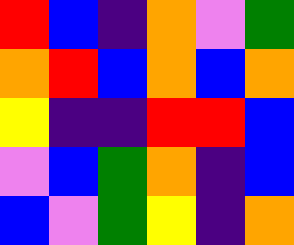[["red", "blue", "indigo", "orange", "violet", "green"], ["orange", "red", "blue", "orange", "blue", "orange"], ["yellow", "indigo", "indigo", "red", "red", "blue"], ["violet", "blue", "green", "orange", "indigo", "blue"], ["blue", "violet", "green", "yellow", "indigo", "orange"]]